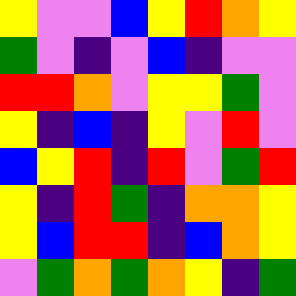[["yellow", "violet", "violet", "blue", "yellow", "red", "orange", "yellow"], ["green", "violet", "indigo", "violet", "blue", "indigo", "violet", "violet"], ["red", "red", "orange", "violet", "yellow", "yellow", "green", "violet"], ["yellow", "indigo", "blue", "indigo", "yellow", "violet", "red", "violet"], ["blue", "yellow", "red", "indigo", "red", "violet", "green", "red"], ["yellow", "indigo", "red", "green", "indigo", "orange", "orange", "yellow"], ["yellow", "blue", "red", "red", "indigo", "blue", "orange", "yellow"], ["violet", "green", "orange", "green", "orange", "yellow", "indigo", "green"]]